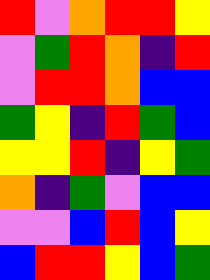[["red", "violet", "orange", "red", "red", "yellow"], ["violet", "green", "red", "orange", "indigo", "red"], ["violet", "red", "red", "orange", "blue", "blue"], ["green", "yellow", "indigo", "red", "green", "blue"], ["yellow", "yellow", "red", "indigo", "yellow", "green"], ["orange", "indigo", "green", "violet", "blue", "blue"], ["violet", "violet", "blue", "red", "blue", "yellow"], ["blue", "red", "red", "yellow", "blue", "green"]]